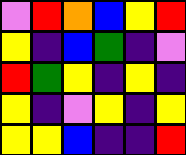[["violet", "red", "orange", "blue", "yellow", "red"], ["yellow", "indigo", "blue", "green", "indigo", "violet"], ["red", "green", "yellow", "indigo", "yellow", "indigo"], ["yellow", "indigo", "violet", "yellow", "indigo", "yellow"], ["yellow", "yellow", "blue", "indigo", "indigo", "red"]]